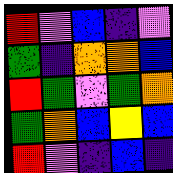[["red", "violet", "blue", "indigo", "violet"], ["green", "indigo", "orange", "orange", "blue"], ["red", "green", "violet", "green", "orange"], ["green", "orange", "blue", "yellow", "blue"], ["red", "violet", "indigo", "blue", "indigo"]]